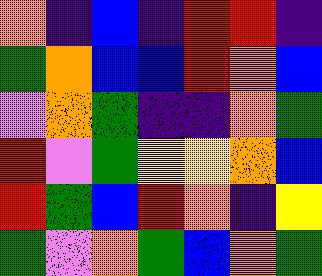[["orange", "indigo", "blue", "indigo", "red", "red", "indigo"], ["green", "orange", "blue", "blue", "red", "orange", "blue"], ["violet", "orange", "green", "indigo", "indigo", "orange", "green"], ["red", "violet", "green", "yellow", "yellow", "orange", "blue"], ["red", "green", "blue", "red", "orange", "indigo", "yellow"], ["green", "violet", "orange", "green", "blue", "orange", "green"]]